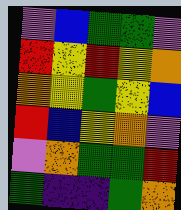[["violet", "blue", "green", "green", "violet"], ["red", "yellow", "red", "yellow", "orange"], ["orange", "yellow", "green", "yellow", "blue"], ["red", "blue", "yellow", "orange", "violet"], ["violet", "orange", "green", "green", "red"], ["green", "indigo", "indigo", "green", "orange"]]